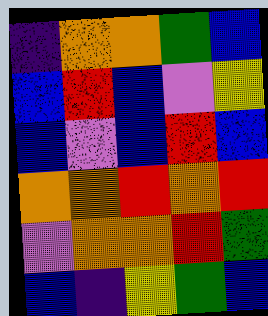[["indigo", "orange", "orange", "green", "blue"], ["blue", "red", "blue", "violet", "yellow"], ["blue", "violet", "blue", "red", "blue"], ["orange", "orange", "red", "orange", "red"], ["violet", "orange", "orange", "red", "green"], ["blue", "indigo", "yellow", "green", "blue"]]